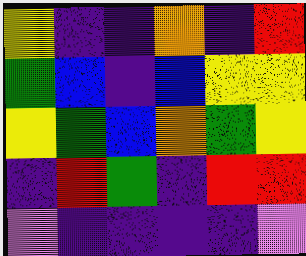[["yellow", "indigo", "indigo", "orange", "indigo", "red"], ["green", "blue", "indigo", "blue", "yellow", "yellow"], ["yellow", "green", "blue", "orange", "green", "yellow"], ["indigo", "red", "green", "indigo", "red", "red"], ["violet", "indigo", "indigo", "indigo", "indigo", "violet"]]